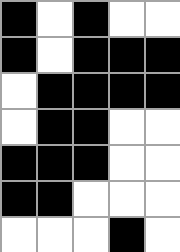[["black", "white", "black", "white", "white"], ["black", "white", "black", "black", "black"], ["white", "black", "black", "black", "black"], ["white", "black", "black", "white", "white"], ["black", "black", "black", "white", "white"], ["black", "black", "white", "white", "white"], ["white", "white", "white", "black", "white"]]